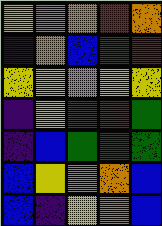[["yellow", "violet", "orange", "red", "orange"], ["indigo", "orange", "blue", "green", "red"], ["yellow", "yellow", "violet", "yellow", "yellow"], ["indigo", "yellow", "green", "red", "green"], ["indigo", "blue", "green", "green", "green"], ["blue", "yellow", "violet", "orange", "blue"], ["blue", "indigo", "yellow", "orange", "blue"]]